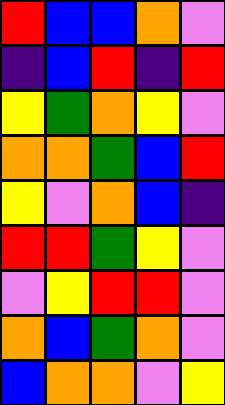[["red", "blue", "blue", "orange", "violet"], ["indigo", "blue", "red", "indigo", "red"], ["yellow", "green", "orange", "yellow", "violet"], ["orange", "orange", "green", "blue", "red"], ["yellow", "violet", "orange", "blue", "indigo"], ["red", "red", "green", "yellow", "violet"], ["violet", "yellow", "red", "red", "violet"], ["orange", "blue", "green", "orange", "violet"], ["blue", "orange", "orange", "violet", "yellow"]]